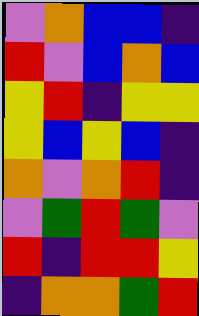[["violet", "orange", "blue", "blue", "indigo"], ["red", "violet", "blue", "orange", "blue"], ["yellow", "red", "indigo", "yellow", "yellow"], ["yellow", "blue", "yellow", "blue", "indigo"], ["orange", "violet", "orange", "red", "indigo"], ["violet", "green", "red", "green", "violet"], ["red", "indigo", "red", "red", "yellow"], ["indigo", "orange", "orange", "green", "red"]]